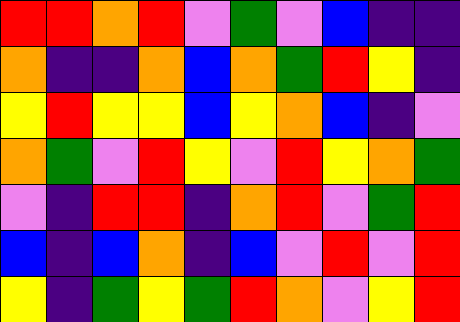[["red", "red", "orange", "red", "violet", "green", "violet", "blue", "indigo", "indigo"], ["orange", "indigo", "indigo", "orange", "blue", "orange", "green", "red", "yellow", "indigo"], ["yellow", "red", "yellow", "yellow", "blue", "yellow", "orange", "blue", "indigo", "violet"], ["orange", "green", "violet", "red", "yellow", "violet", "red", "yellow", "orange", "green"], ["violet", "indigo", "red", "red", "indigo", "orange", "red", "violet", "green", "red"], ["blue", "indigo", "blue", "orange", "indigo", "blue", "violet", "red", "violet", "red"], ["yellow", "indigo", "green", "yellow", "green", "red", "orange", "violet", "yellow", "red"]]